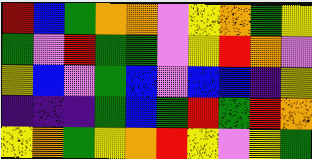[["red", "blue", "green", "orange", "orange", "violet", "yellow", "orange", "green", "yellow"], ["green", "violet", "red", "green", "green", "violet", "yellow", "red", "orange", "violet"], ["yellow", "blue", "violet", "green", "blue", "violet", "blue", "blue", "indigo", "yellow"], ["indigo", "indigo", "indigo", "green", "blue", "green", "red", "green", "red", "orange"], ["yellow", "orange", "green", "yellow", "orange", "red", "yellow", "violet", "yellow", "green"]]